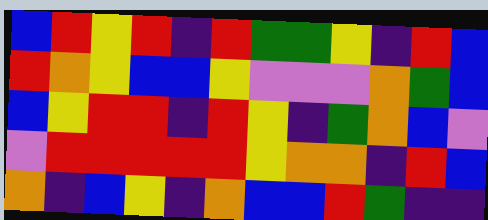[["blue", "red", "yellow", "red", "indigo", "red", "green", "green", "yellow", "indigo", "red", "blue"], ["red", "orange", "yellow", "blue", "blue", "yellow", "violet", "violet", "violet", "orange", "green", "blue"], ["blue", "yellow", "red", "red", "indigo", "red", "yellow", "indigo", "green", "orange", "blue", "violet"], ["violet", "red", "red", "red", "red", "red", "yellow", "orange", "orange", "indigo", "red", "blue"], ["orange", "indigo", "blue", "yellow", "indigo", "orange", "blue", "blue", "red", "green", "indigo", "indigo"]]